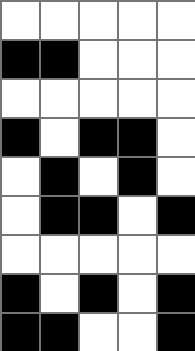[["white", "white", "white", "white", "white"], ["black", "black", "white", "white", "white"], ["white", "white", "white", "white", "white"], ["black", "white", "black", "black", "white"], ["white", "black", "white", "black", "white"], ["white", "black", "black", "white", "black"], ["white", "white", "white", "white", "white"], ["black", "white", "black", "white", "black"], ["black", "black", "white", "white", "black"]]